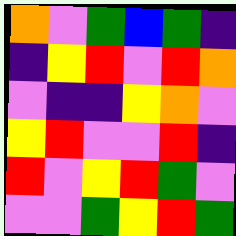[["orange", "violet", "green", "blue", "green", "indigo"], ["indigo", "yellow", "red", "violet", "red", "orange"], ["violet", "indigo", "indigo", "yellow", "orange", "violet"], ["yellow", "red", "violet", "violet", "red", "indigo"], ["red", "violet", "yellow", "red", "green", "violet"], ["violet", "violet", "green", "yellow", "red", "green"]]